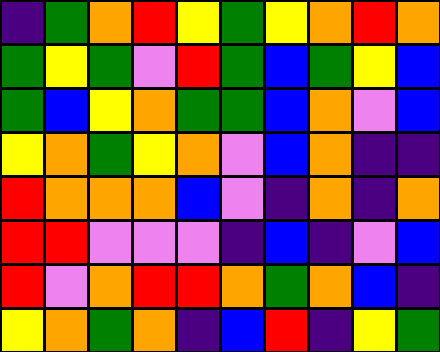[["indigo", "green", "orange", "red", "yellow", "green", "yellow", "orange", "red", "orange"], ["green", "yellow", "green", "violet", "red", "green", "blue", "green", "yellow", "blue"], ["green", "blue", "yellow", "orange", "green", "green", "blue", "orange", "violet", "blue"], ["yellow", "orange", "green", "yellow", "orange", "violet", "blue", "orange", "indigo", "indigo"], ["red", "orange", "orange", "orange", "blue", "violet", "indigo", "orange", "indigo", "orange"], ["red", "red", "violet", "violet", "violet", "indigo", "blue", "indigo", "violet", "blue"], ["red", "violet", "orange", "red", "red", "orange", "green", "orange", "blue", "indigo"], ["yellow", "orange", "green", "orange", "indigo", "blue", "red", "indigo", "yellow", "green"]]